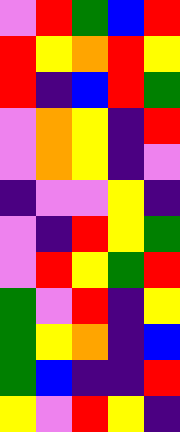[["violet", "red", "green", "blue", "red"], ["red", "yellow", "orange", "red", "yellow"], ["red", "indigo", "blue", "red", "green"], ["violet", "orange", "yellow", "indigo", "red"], ["violet", "orange", "yellow", "indigo", "violet"], ["indigo", "violet", "violet", "yellow", "indigo"], ["violet", "indigo", "red", "yellow", "green"], ["violet", "red", "yellow", "green", "red"], ["green", "violet", "red", "indigo", "yellow"], ["green", "yellow", "orange", "indigo", "blue"], ["green", "blue", "indigo", "indigo", "red"], ["yellow", "violet", "red", "yellow", "indigo"]]